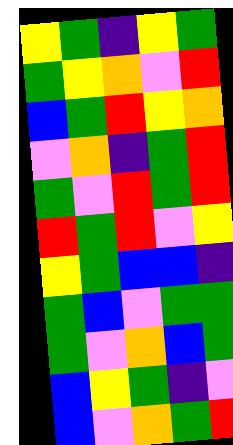[["yellow", "green", "indigo", "yellow", "green"], ["green", "yellow", "orange", "violet", "red"], ["blue", "green", "red", "yellow", "orange"], ["violet", "orange", "indigo", "green", "red"], ["green", "violet", "red", "green", "red"], ["red", "green", "red", "violet", "yellow"], ["yellow", "green", "blue", "blue", "indigo"], ["green", "blue", "violet", "green", "green"], ["green", "violet", "orange", "blue", "green"], ["blue", "yellow", "green", "indigo", "violet"], ["blue", "violet", "orange", "green", "red"]]